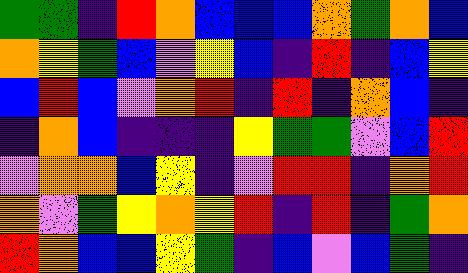[["green", "green", "indigo", "red", "orange", "blue", "blue", "blue", "orange", "green", "orange", "blue"], ["orange", "yellow", "green", "blue", "violet", "yellow", "blue", "indigo", "red", "indigo", "blue", "yellow"], ["blue", "red", "blue", "violet", "orange", "red", "indigo", "red", "indigo", "orange", "blue", "indigo"], ["indigo", "orange", "blue", "indigo", "indigo", "indigo", "yellow", "green", "green", "violet", "blue", "red"], ["violet", "orange", "orange", "blue", "yellow", "indigo", "violet", "red", "red", "indigo", "orange", "red"], ["orange", "violet", "green", "yellow", "orange", "yellow", "red", "indigo", "red", "indigo", "green", "orange"], ["red", "orange", "blue", "blue", "yellow", "green", "indigo", "blue", "violet", "blue", "green", "indigo"]]